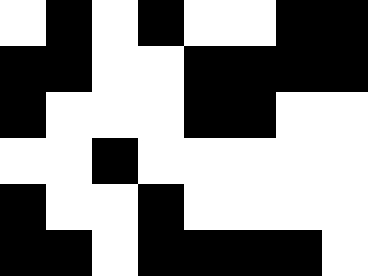[["white", "black", "white", "black", "white", "white", "black", "black"], ["black", "black", "white", "white", "black", "black", "black", "black"], ["black", "white", "white", "white", "black", "black", "white", "white"], ["white", "white", "black", "white", "white", "white", "white", "white"], ["black", "white", "white", "black", "white", "white", "white", "white"], ["black", "black", "white", "black", "black", "black", "black", "white"]]